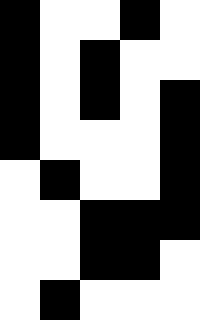[["black", "white", "white", "black", "white"], ["black", "white", "black", "white", "white"], ["black", "white", "black", "white", "black"], ["black", "white", "white", "white", "black"], ["white", "black", "white", "white", "black"], ["white", "white", "black", "black", "black"], ["white", "white", "black", "black", "white"], ["white", "black", "white", "white", "white"]]